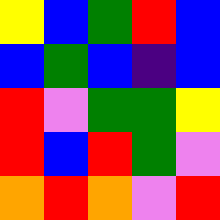[["yellow", "blue", "green", "red", "blue"], ["blue", "green", "blue", "indigo", "blue"], ["red", "violet", "green", "green", "yellow"], ["red", "blue", "red", "green", "violet"], ["orange", "red", "orange", "violet", "red"]]